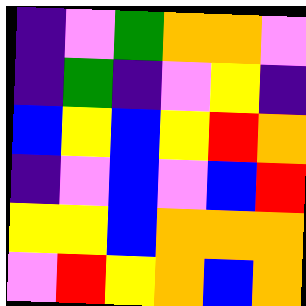[["indigo", "violet", "green", "orange", "orange", "violet"], ["indigo", "green", "indigo", "violet", "yellow", "indigo"], ["blue", "yellow", "blue", "yellow", "red", "orange"], ["indigo", "violet", "blue", "violet", "blue", "red"], ["yellow", "yellow", "blue", "orange", "orange", "orange"], ["violet", "red", "yellow", "orange", "blue", "orange"]]